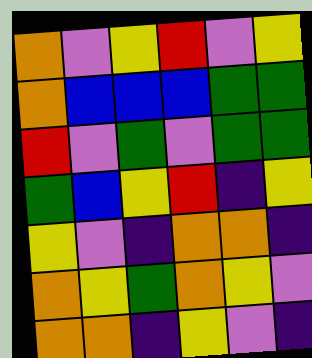[["orange", "violet", "yellow", "red", "violet", "yellow"], ["orange", "blue", "blue", "blue", "green", "green"], ["red", "violet", "green", "violet", "green", "green"], ["green", "blue", "yellow", "red", "indigo", "yellow"], ["yellow", "violet", "indigo", "orange", "orange", "indigo"], ["orange", "yellow", "green", "orange", "yellow", "violet"], ["orange", "orange", "indigo", "yellow", "violet", "indigo"]]